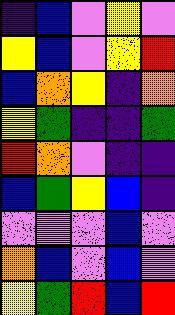[["indigo", "blue", "violet", "yellow", "violet"], ["yellow", "blue", "violet", "yellow", "red"], ["blue", "orange", "yellow", "indigo", "orange"], ["yellow", "green", "indigo", "indigo", "green"], ["red", "orange", "violet", "indigo", "indigo"], ["blue", "green", "yellow", "blue", "indigo"], ["violet", "violet", "violet", "blue", "violet"], ["orange", "blue", "violet", "blue", "violet"], ["yellow", "green", "red", "blue", "red"]]